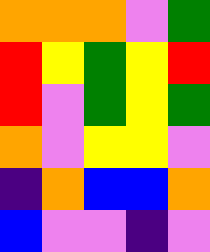[["orange", "orange", "orange", "violet", "green"], ["red", "yellow", "green", "yellow", "red"], ["red", "violet", "green", "yellow", "green"], ["orange", "violet", "yellow", "yellow", "violet"], ["indigo", "orange", "blue", "blue", "orange"], ["blue", "violet", "violet", "indigo", "violet"]]